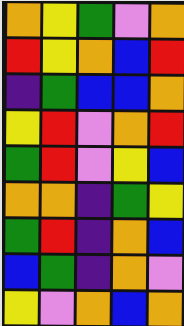[["orange", "yellow", "green", "violet", "orange"], ["red", "yellow", "orange", "blue", "red"], ["indigo", "green", "blue", "blue", "orange"], ["yellow", "red", "violet", "orange", "red"], ["green", "red", "violet", "yellow", "blue"], ["orange", "orange", "indigo", "green", "yellow"], ["green", "red", "indigo", "orange", "blue"], ["blue", "green", "indigo", "orange", "violet"], ["yellow", "violet", "orange", "blue", "orange"]]